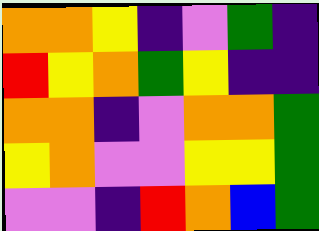[["orange", "orange", "yellow", "indigo", "violet", "green", "indigo"], ["red", "yellow", "orange", "green", "yellow", "indigo", "indigo"], ["orange", "orange", "indigo", "violet", "orange", "orange", "green"], ["yellow", "orange", "violet", "violet", "yellow", "yellow", "green"], ["violet", "violet", "indigo", "red", "orange", "blue", "green"]]